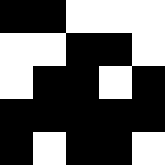[["black", "black", "white", "white", "white"], ["white", "white", "black", "black", "white"], ["white", "black", "black", "white", "black"], ["black", "black", "black", "black", "black"], ["black", "white", "black", "black", "white"]]